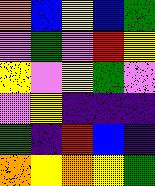[["orange", "blue", "yellow", "blue", "green"], ["violet", "green", "violet", "red", "yellow"], ["yellow", "violet", "yellow", "green", "violet"], ["violet", "yellow", "indigo", "indigo", "indigo"], ["green", "indigo", "red", "blue", "indigo"], ["orange", "yellow", "orange", "yellow", "green"]]